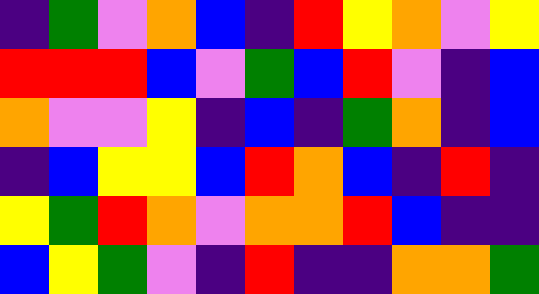[["indigo", "green", "violet", "orange", "blue", "indigo", "red", "yellow", "orange", "violet", "yellow"], ["red", "red", "red", "blue", "violet", "green", "blue", "red", "violet", "indigo", "blue"], ["orange", "violet", "violet", "yellow", "indigo", "blue", "indigo", "green", "orange", "indigo", "blue"], ["indigo", "blue", "yellow", "yellow", "blue", "red", "orange", "blue", "indigo", "red", "indigo"], ["yellow", "green", "red", "orange", "violet", "orange", "orange", "red", "blue", "indigo", "indigo"], ["blue", "yellow", "green", "violet", "indigo", "red", "indigo", "indigo", "orange", "orange", "green"]]